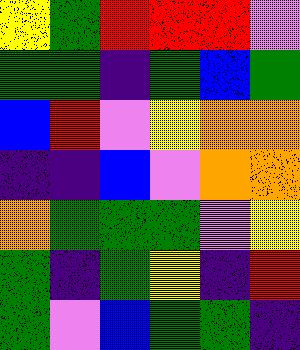[["yellow", "green", "red", "red", "red", "violet"], ["green", "green", "indigo", "green", "blue", "green"], ["blue", "red", "violet", "yellow", "orange", "orange"], ["indigo", "indigo", "blue", "violet", "orange", "orange"], ["orange", "green", "green", "green", "violet", "yellow"], ["green", "indigo", "green", "yellow", "indigo", "red"], ["green", "violet", "blue", "green", "green", "indigo"]]